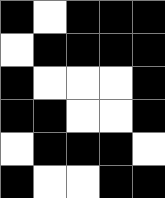[["black", "white", "black", "black", "black"], ["white", "black", "black", "black", "black"], ["black", "white", "white", "white", "black"], ["black", "black", "white", "white", "black"], ["white", "black", "black", "black", "white"], ["black", "white", "white", "black", "black"]]